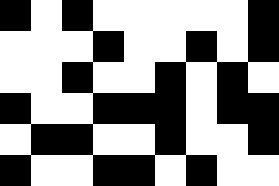[["black", "white", "black", "white", "white", "white", "white", "white", "black"], ["white", "white", "white", "black", "white", "white", "black", "white", "black"], ["white", "white", "black", "white", "white", "black", "white", "black", "white"], ["black", "white", "white", "black", "black", "black", "white", "black", "black"], ["white", "black", "black", "white", "white", "black", "white", "white", "black"], ["black", "white", "white", "black", "black", "white", "black", "white", "white"]]